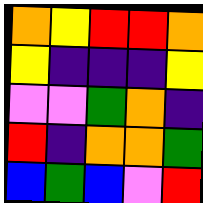[["orange", "yellow", "red", "red", "orange"], ["yellow", "indigo", "indigo", "indigo", "yellow"], ["violet", "violet", "green", "orange", "indigo"], ["red", "indigo", "orange", "orange", "green"], ["blue", "green", "blue", "violet", "red"]]